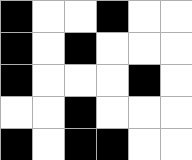[["black", "white", "white", "black", "white", "white"], ["black", "white", "black", "white", "white", "white"], ["black", "white", "white", "white", "black", "white"], ["white", "white", "black", "white", "white", "white"], ["black", "white", "black", "black", "white", "white"]]